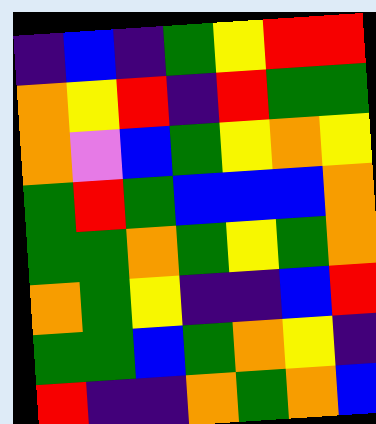[["indigo", "blue", "indigo", "green", "yellow", "red", "red"], ["orange", "yellow", "red", "indigo", "red", "green", "green"], ["orange", "violet", "blue", "green", "yellow", "orange", "yellow"], ["green", "red", "green", "blue", "blue", "blue", "orange"], ["green", "green", "orange", "green", "yellow", "green", "orange"], ["orange", "green", "yellow", "indigo", "indigo", "blue", "red"], ["green", "green", "blue", "green", "orange", "yellow", "indigo"], ["red", "indigo", "indigo", "orange", "green", "orange", "blue"]]